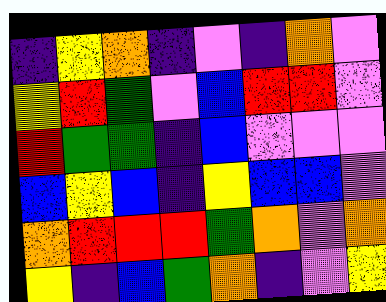[["indigo", "yellow", "orange", "indigo", "violet", "indigo", "orange", "violet"], ["yellow", "red", "green", "violet", "blue", "red", "red", "violet"], ["red", "green", "green", "indigo", "blue", "violet", "violet", "violet"], ["blue", "yellow", "blue", "indigo", "yellow", "blue", "blue", "violet"], ["orange", "red", "red", "red", "green", "orange", "violet", "orange"], ["yellow", "indigo", "blue", "green", "orange", "indigo", "violet", "yellow"]]